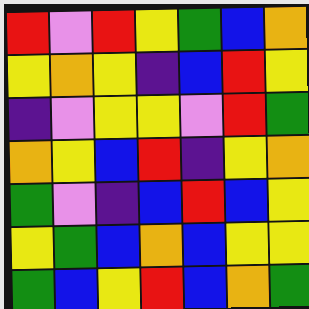[["red", "violet", "red", "yellow", "green", "blue", "orange"], ["yellow", "orange", "yellow", "indigo", "blue", "red", "yellow"], ["indigo", "violet", "yellow", "yellow", "violet", "red", "green"], ["orange", "yellow", "blue", "red", "indigo", "yellow", "orange"], ["green", "violet", "indigo", "blue", "red", "blue", "yellow"], ["yellow", "green", "blue", "orange", "blue", "yellow", "yellow"], ["green", "blue", "yellow", "red", "blue", "orange", "green"]]